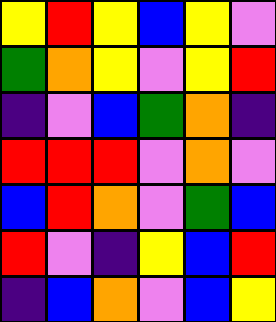[["yellow", "red", "yellow", "blue", "yellow", "violet"], ["green", "orange", "yellow", "violet", "yellow", "red"], ["indigo", "violet", "blue", "green", "orange", "indigo"], ["red", "red", "red", "violet", "orange", "violet"], ["blue", "red", "orange", "violet", "green", "blue"], ["red", "violet", "indigo", "yellow", "blue", "red"], ["indigo", "blue", "orange", "violet", "blue", "yellow"]]